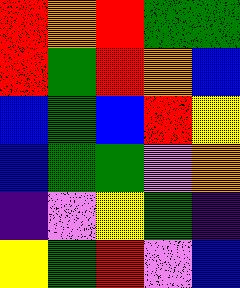[["red", "orange", "red", "green", "green"], ["red", "green", "red", "orange", "blue"], ["blue", "green", "blue", "red", "yellow"], ["blue", "green", "green", "violet", "orange"], ["indigo", "violet", "yellow", "green", "indigo"], ["yellow", "green", "red", "violet", "blue"]]